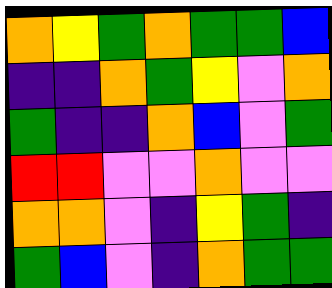[["orange", "yellow", "green", "orange", "green", "green", "blue"], ["indigo", "indigo", "orange", "green", "yellow", "violet", "orange"], ["green", "indigo", "indigo", "orange", "blue", "violet", "green"], ["red", "red", "violet", "violet", "orange", "violet", "violet"], ["orange", "orange", "violet", "indigo", "yellow", "green", "indigo"], ["green", "blue", "violet", "indigo", "orange", "green", "green"]]